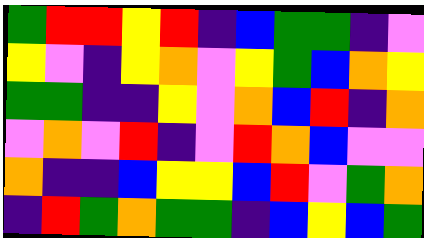[["green", "red", "red", "yellow", "red", "indigo", "blue", "green", "green", "indigo", "violet"], ["yellow", "violet", "indigo", "yellow", "orange", "violet", "yellow", "green", "blue", "orange", "yellow"], ["green", "green", "indigo", "indigo", "yellow", "violet", "orange", "blue", "red", "indigo", "orange"], ["violet", "orange", "violet", "red", "indigo", "violet", "red", "orange", "blue", "violet", "violet"], ["orange", "indigo", "indigo", "blue", "yellow", "yellow", "blue", "red", "violet", "green", "orange"], ["indigo", "red", "green", "orange", "green", "green", "indigo", "blue", "yellow", "blue", "green"]]